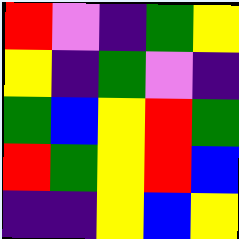[["red", "violet", "indigo", "green", "yellow"], ["yellow", "indigo", "green", "violet", "indigo"], ["green", "blue", "yellow", "red", "green"], ["red", "green", "yellow", "red", "blue"], ["indigo", "indigo", "yellow", "blue", "yellow"]]